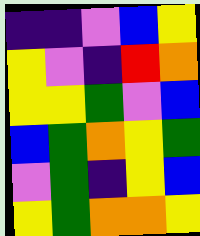[["indigo", "indigo", "violet", "blue", "yellow"], ["yellow", "violet", "indigo", "red", "orange"], ["yellow", "yellow", "green", "violet", "blue"], ["blue", "green", "orange", "yellow", "green"], ["violet", "green", "indigo", "yellow", "blue"], ["yellow", "green", "orange", "orange", "yellow"]]